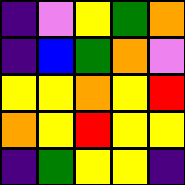[["indigo", "violet", "yellow", "green", "orange"], ["indigo", "blue", "green", "orange", "violet"], ["yellow", "yellow", "orange", "yellow", "red"], ["orange", "yellow", "red", "yellow", "yellow"], ["indigo", "green", "yellow", "yellow", "indigo"]]